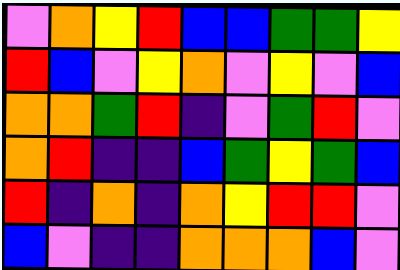[["violet", "orange", "yellow", "red", "blue", "blue", "green", "green", "yellow"], ["red", "blue", "violet", "yellow", "orange", "violet", "yellow", "violet", "blue"], ["orange", "orange", "green", "red", "indigo", "violet", "green", "red", "violet"], ["orange", "red", "indigo", "indigo", "blue", "green", "yellow", "green", "blue"], ["red", "indigo", "orange", "indigo", "orange", "yellow", "red", "red", "violet"], ["blue", "violet", "indigo", "indigo", "orange", "orange", "orange", "blue", "violet"]]